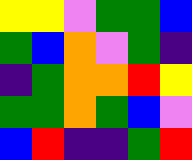[["yellow", "yellow", "violet", "green", "green", "blue"], ["green", "blue", "orange", "violet", "green", "indigo"], ["indigo", "green", "orange", "orange", "red", "yellow"], ["green", "green", "orange", "green", "blue", "violet"], ["blue", "red", "indigo", "indigo", "green", "red"]]